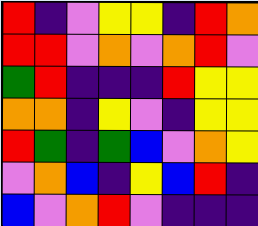[["red", "indigo", "violet", "yellow", "yellow", "indigo", "red", "orange"], ["red", "red", "violet", "orange", "violet", "orange", "red", "violet"], ["green", "red", "indigo", "indigo", "indigo", "red", "yellow", "yellow"], ["orange", "orange", "indigo", "yellow", "violet", "indigo", "yellow", "yellow"], ["red", "green", "indigo", "green", "blue", "violet", "orange", "yellow"], ["violet", "orange", "blue", "indigo", "yellow", "blue", "red", "indigo"], ["blue", "violet", "orange", "red", "violet", "indigo", "indigo", "indigo"]]